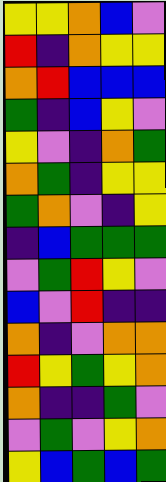[["yellow", "yellow", "orange", "blue", "violet"], ["red", "indigo", "orange", "yellow", "yellow"], ["orange", "red", "blue", "blue", "blue"], ["green", "indigo", "blue", "yellow", "violet"], ["yellow", "violet", "indigo", "orange", "green"], ["orange", "green", "indigo", "yellow", "yellow"], ["green", "orange", "violet", "indigo", "yellow"], ["indigo", "blue", "green", "green", "green"], ["violet", "green", "red", "yellow", "violet"], ["blue", "violet", "red", "indigo", "indigo"], ["orange", "indigo", "violet", "orange", "orange"], ["red", "yellow", "green", "yellow", "orange"], ["orange", "indigo", "indigo", "green", "violet"], ["violet", "green", "violet", "yellow", "orange"], ["yellow", "blue", "green", "blue", "green"]]